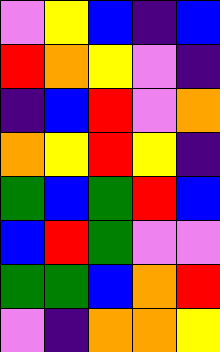[["violet", "yellow", "blue", "indigo", "blue"], ["red", "orange", "yellow", "violet", "indigo"], ["indigo", "blue", "red", "violet", "orange"], ["orange", "yellow", "red", "yellow", "indigo"], ["green", "blue", "green", "red", "blue"], ["blue", "red", "green", "violet", "violet"], ["green", "green", "blue", "orange", "red"], ["violet", "indigo", "orange", "orange", "yellow"]]